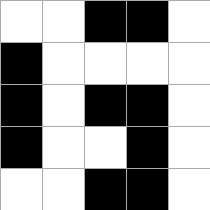[["white", "white", "black", "black", "white"], ["black", "white", "white", "white", "white"], ["black", "white", "black", "black", "white"], ["black", "white", "white", "black", "white"], ["white", "white", "black", "black", "white"]]